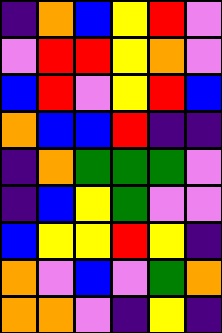[["indigo", "orange", "blue", "yellow", "red", "violet"], ["violet", "red", "red", "yellow", "orange", "violet"], ["blue", "red", "violet", "yellow", "red", "blue"], ["orange", "blue", "blue", "red", "indigo", "indigo"], ["indigo", "orange", "green", "green", "green", "violet"], ["indigo", "blue", "yellow", "green", "violet", "violet"], ["blue", "yellow", "yellow", "red", "yellow", "indigo"], ["orange", "violet", "blue", "violet", "green", "orange"], ["orange", "orange", "violet", "indigo", "yellow", "indigo"]]